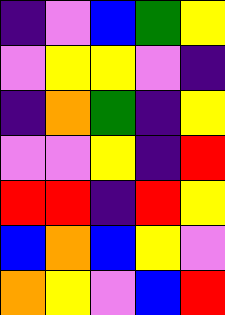[["indigo", "violet", "blue", "green", "yellow"], ["violet", "yellow", "yellow", "violet", "indigo"], ["indigo", "orange", "green", "indigo", "yellow"], ["violet", "violet", "yellow", "indigo", "red"], ["red", "red", "indigo", "red", "yellow"], ["blue", "orange", "blue", "yellow", "violet"], ["orange", "yellow", "violet", "blue", "red"]]